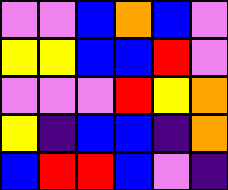[["violet", "violet", "blue", "orange", "blue", "violet"], ["yellow", "yellow", "blue", "blue", "red", "violet"], ["violet", "violet", "violet", "red", "yellow", "orange"], ["yellow", "indigo", "blue", "blue", "indigo", "orange"], ["blue", "red", "red", "blue", "violet", "indigo"]]